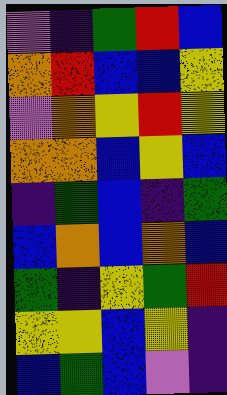[["violet", "indigo", "green", "red", "blue"], ["orange", "red", "blue", "blue", "yellow"], ["violet", "orange", "yellow", "red", "yellow"], ["orange", "orange", "blue", "yellow", "blue"], ["indigo", "green", "blue", "indigo", "green"], ["blue", "orange", "blue", "orange", "blue"], ["green", "indigo", "yellow", "green", "red"], ["yellow", "yellow", "blue", "yellow", "indigo"], ["blue", "green", "blue", "violet", "indigo"]]